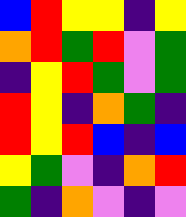[["blue", "red", "yellow", "yellow", "indigo", "yellow"], ["orange", "red", "green", "red", "violet", "green"], ["indigo", "yellow", "red", "green", "violet", "green"], ["red", "yellow", "indigo", "orange", "green", "indigo"], ["red", "yellow", "red", "blue", "indigo", "blue"], ["yellow", "green", "violet", "indigo", "orange", "red"], ["green", "indigo", "orange", "violet", "indigo", "violet"]]